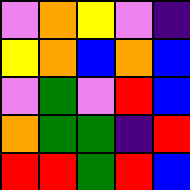[["violet", "orange", "yellow", "violet", "indigo"], ["yellow", "orange", "blue", "orange", "blue"], ["violet", "green", "violet", "red", "blue"], ["orange", "green", "green", "indigo", "red"], ["red", "red", "green", "red", "blue"]]